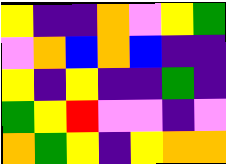[["yellow", "indigo", "indigo", "orange", "violet", "yellow", "green"], ["violet", "orange", "blue", "orange", "blue", "indigo", "indigo"], ["yellow", "indigo", "yellow", "indigo", "indigo", "green", "indigo"], ["green", "yellow", "red", "violet", "violet", "indigo", "violet"], ["orange", "green", "yellow", "indigo", "yellow", "orange", "orange"]]